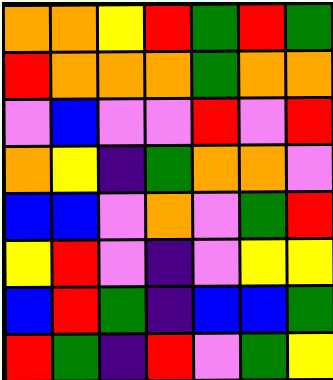[["orange", "orange", "yellow", "red", "green", "red", "green"], ["red", "orange", "orange", "orange", "green", "orange", "orange"], ["violet", "blue", "violet", "violet", "red", "violet", "red"], ["orange", "yellow", "indigo", "green", "orange", "orange", "violet"], ["blue", "blue", "violet", "orange", "violet", "green", "red"], ["yellow", "red", "violet", "indigo", "violet", "yellow", "yellow"], ["blue", "red", "green", "indigo", "blue", "blue", "green"], ["red", "green", "indigo", "red", "violet", "green", "yellow"]]